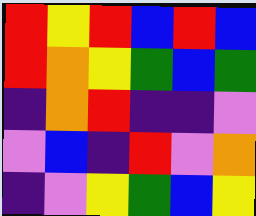[["red", "yellow", "red", "blue", "red", "blue"], ["red", "orange", "yellow", "green", "blue", "green"], ["indigo", "orange", "red", "indigo", "indigo", "violet"], ["violet", "blue", "indigo", "red", "violet", "orange"], ["indigo", "violet", "yellow", "green", "blue", "yellow"]]